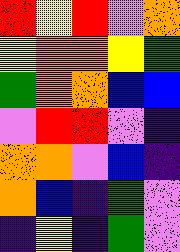[["red", "yellow", "red", "violet", "orange"], ["yellow", "orange", "orange", "yellow", "green"], ["green", "orange", "orange", "blue", "blue"], ["violet", "red", "red", "violet", "indigo"], ["orange", "orange", "violet", "blue", "indigo"], ["orange", "blue", "indigo", "green", "violet"], ["indigo", "yellow", "indigo", "green", "violet"]]